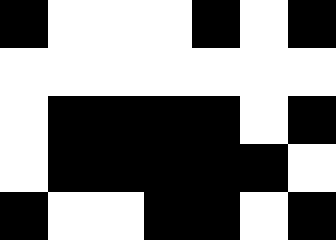[["black", "white", "white", "white", "black", "white", "black"], ["white", "white", "white", "white", "white", "white", "white"], ["white", "black", "black", "black", "black", "white", "black"], ["white", "black", "black", "black", "black", "black", "white"], ["black", "white", "white", "black", "black", "white", "black"]]